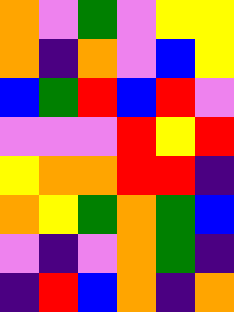[["orange", "violet", "green", "violet", "yellow", "yellow"], ["orange", "indigo", "orange", "violet", "blue", "yellow"], ["blue", "green", "red", "blue", "red", "violet"], ["violet", "violet", "violet", "red", "yellow", "red"], ["yellow", "orange", "orange", "red", "red", "indigo"], ["orange", "yellow", "green", "orange", "green", "blue"], ["violet", "indigo", "violet", "orange", "green", "indigo"], ["indigo", "red", "blue", "orange", "indigo", "orange"]]